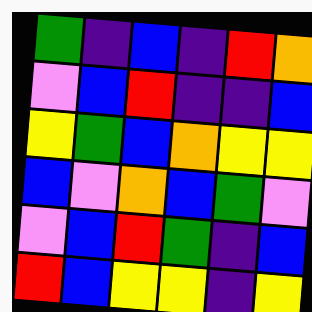[["green", "indigo", "blue", "indigo", "red", "orange"], ["violet", "blue", "red", "indigo", "indigo", "blue"], ["yellow", "green", "blue", "orange", "yellow", "yellow"], ["blue", "violet", "orange", "blue", "green", "violet"], ["violet", "blue", "red", "green", "indigo", "blue"], ["red", "blue", "yellow", "yellow", "indigo", "yellow"]]